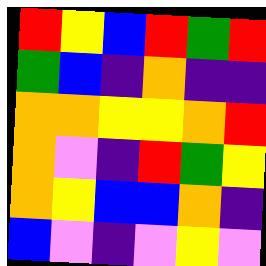[["red", "yellow", "blue", "red", "green", "red"], ["green", "blue", "indigo", "orange", "indigo", "indigo"], ["orange", "orange", "yellow", "yellow", "orange", "red"], ["orange", "violet", "indigo", "red", "green", "yellow"], ["orange", "yellow", "blue", "blue", "orange", "indigo"], ["blue", "violet", "indigo", "violet", "yellow", "violet"]]